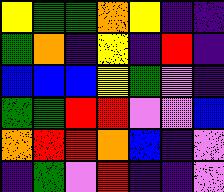[["yellow", "green", "green", "orange", "yellow", "indigo", "indigo"], ["green", "orange", "indigo", "yellow", "indigo", "red", "indigo"], ["blue", "blue", "blue", "yellow", "green", "violet", "indigo"], ["green", "green", "red", "red", "violet", "violet", "blue"], ["orange", "red", "red", "orange", "blue", "indigo", "violet"], ["indigo", "green", "violet", "red", "indigo", "indigo", "violet"]]